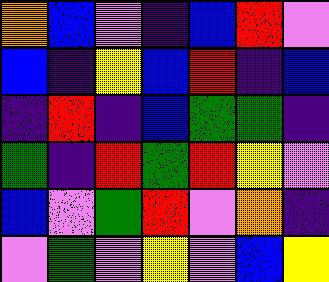[["orange", "blue", "violet", "indigo", "blue", "red", "violet"], ["blue", "indigo", "yellow", "blue", "red", "indigo", "blue"], ["indigo", "red", "indigo", "blue", "green", "green", "indigo"], ["green", "indigo", "red", "green", "red", "yellow", "violet"], ["blue", "violet", "green", "red", "violet", "orange", "indigo"], ["violet", "green", "violet", "yellow", "violet", "blue", "yellow"]]